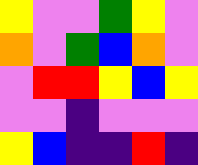[["yellow", "violet", "violet", "green", "yellow", "violet"], ["orange", "violet", "green", "blue", "orange", "violet"], ["violet", "red", "red", "yellow", "blue", "yellow"], ["violet", "violet", "indigo", "violet", "violet", "violet"], ["yellow", "blue", "indigo", "indigo", "red", "indigo"]]